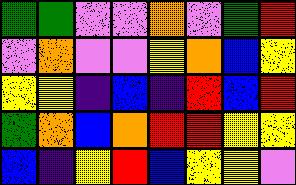[["green", "green", "violet", "violet", "orange", "violet", "green", "red"], ["violet", "orange", "violet", "violet", "yellow", "orange", "blue", "yellow"], ["yellow", "yellow", "indigo", "blue", "indigo", "red", "blue", "red"], ["green", "orange", "blue", "orange", "red", "red", "yellow", "yellow"], ["blue", "indigo", "yellow", "red", "blue", "yellow", "yellow", "violet"]]